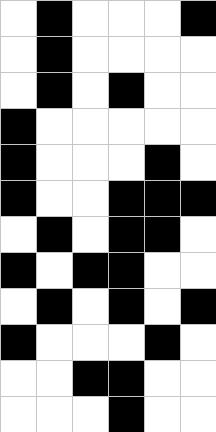[["white", "black", "white", "white", "white", "black"], ["white", "black", "white", "white", "white", "white"], ["white", "black", "white", "black", "white", "white"], ["black", "white", "white", "white", "white", "white"], ["black", "white", "white", "white", "black", "white"], ["black", "white", "white", "black", "black", "black"], ["white", "black", "white", "black", "black", "white"], ["black", "white", "black", "black", "white", "white"], ["white", "black", "white", "black", "white", "black"], ["black", "white", "white", "white", "black", "white"], ["white", "white", "black", "black", "white", "white"], ["white", "white", "white", "black", "white", "white"]]